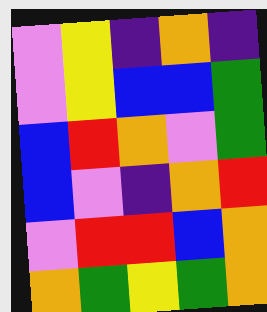[["violet", "yellow", "indigo", "orange", "indigo"], ["violet", "yellow", "blue", "blue", "green"], ["blue", "red", "orange", "violet", "green"], ["blue", "violet", "indigo", "orange", "red"], ["violet", "red", "red", "blue", "orange"], ["orange", "green", "yellow", "green", "orange"]]